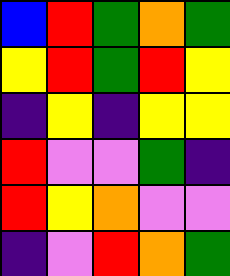[["blue", "red", "green", "orange", "green"], ["yellow", "red", "green", "red", "yellow"], ["indigo", "yellow", "indigo", "yellow", "yellow"], ["red", "violet", "violet", "green", "indigo"], ["red", "yellow", "orange", "violet", "violet"], ["indigo", "violet", "red", "orange", "green"]]